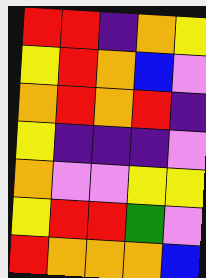[["red", "red", "indigo", "orange", "yellow"], ["yellow", "red", "orange", "blue", "violet"], ["orange", "red", "orange", "red", "indigo"], ["yellow", "indigo", "indigo", "indigo", "violet"], ["orange", "violet", "violet", "yellow", "yellow"], ["yellow", "red", "red", "green", "violet"], ["red", "orange", "orange", "orange", "blue"]]